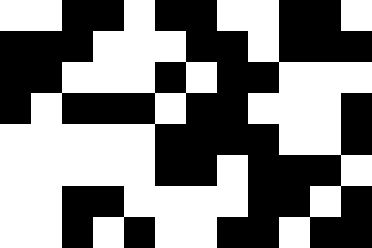[["white", "white", "black", "black", "white", "black", "black", "white", "white", "black", "black", "white"], ["black", "black", "black", "white", "white", "white", "black", "black", "white", "black", "black", "black"], ["black", "black", "white", "white", "white", "black", "white", "black", "black", "white", "white", "white"], ["black", "white", "black", "black", "black", "white", "black", "black", "white", "white", "white", "black"], ["white", "white", "white", "white", "white", "black", "black", "black", "black", "white", "white", "black"], ["white", "white", "white", "white", "white", "black", "black", "white", "black", "black", "black", "white"], ["white", "white", "black", "black", "white", "white", "white", "white", "black", "black", "white", "black"], ["white", "white", "black", "white", "black", "white", "white", "black", "black", "white", "black", "black"]]